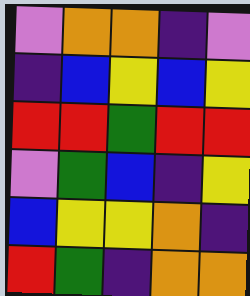[["violet", "orange", "orange", "indigo", "violet"], ["indigo", "blue", "yellow", "blue", "yellow"], ["red", "red", "green", "red", "red"], ["violet", "green", "blue", "indigo", "yellow"], ["blue", "yellow", "yellow", "orange", "indigo"], ["red", "green", "indigo", "orange", "orange"]]